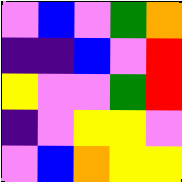[["violet", "blue", "violet", "green", "orange"], ["indigo", "indigo", "blue", "violet", "red"], ["yellow", "violet", "violet", "green", "red"], ["indigo", "violet", "yellow", "yellow", "violet"], ["violet", "blue", "orange", "yellow", "yellow"]]